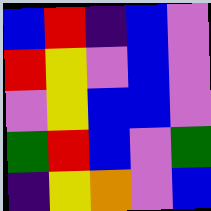[["blue", "red", "indigo", "blue", "violet"], ["red", "yellow", "violet", "blue", "violet"], ["violet", "yellow", "blue", "blue", "violet"], ["green", "red", "blue", "violet", "green"], ["indigo", "yellow", "orange", "violet", "blue"]]